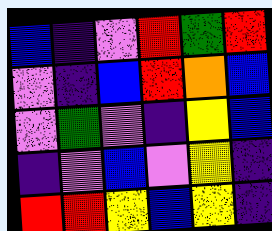[["blue", "indigo", "violet", "red", "green", "red"], ["violet", "indigo", "blue", "red", "orange", "blue"], ["violet", "green", "violet", "indigo", "yellow", "blue"], ["indigo", "violet", "blue", "violet", "yellow", "indigo"], ["red", "red", "yellow", "blue", "yellow", "indigo"]]